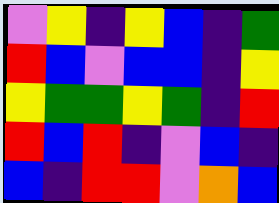[["violet", "yellow", "indigo", "yellow", "blue", "indigo", "green"], ["red", "blue", "violet", "blue", "blue", "indigo", "yellow"], ["yellow", "green", "green", "yellow", "green", "indigo", "red"], ["red", "blue", "red", "indigo", "violet", "blue", "indigo"], ["blue", "indigo", "red", "red", "violet", "orange", "blue"]]